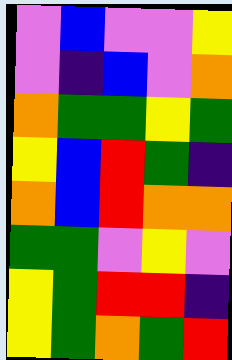[["violet", "blue", "violet", "violet", "yellow"], ["violet", "indigo", "blue", "violet", "orange"], ["orange", "green", "green", "yellow", "green"], ["yellow", "blue", "red", "green", "indigo"], ["orange", "blue", "red", "orange", "orange"], ["green", "green", "violet", "yellow", "violet"], ["yellow", "green", "red", "red", "indigo"], ["yellow", "green", "orange", "green", "red"]]